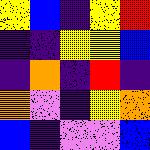[["yellow", "blue", "indigo", "yellow", "red"], ["indigo", "indigo", "yellow", "yellow", "blue"], ["indigo", "orange", "indigo", "red", "indigo"], ["orange", "violet", "indigo", "yellow", "orange"], ["blue", "indigo", "violet", "violet", "blue"]]